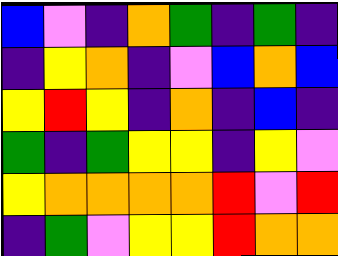[["blue", "violet", "indigo", "orange", "green", "indigo", "green", "indigo"], ["indigo", "yellow", "orange", "indigo", "violet", "blue", "orange", "blue"], ["yellow", "red", "yellow", "indigo", "orange", "indigo", "blue", "indigo"], ["green", "indigo", "green", "yellow", "yellow", "indigo", "yellow", "violet"], ["yellow", "orange", "orange", "orange", "orange", "red", "violet", "red"], ["indigo", "green", "violet", "yellow", "yellow", "red", "orange", "orange"]]